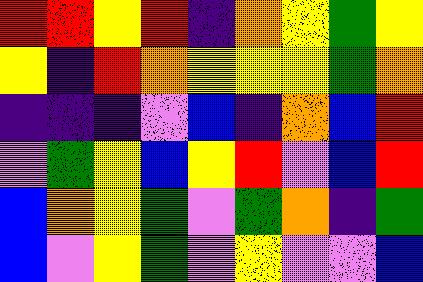[["red", "red", "yellow", "red", "indigo", "orange", "yellow", "green", "yellow"], ["yellow", "indigo", "red", "orange", "yellow", "yellow", "yellow", "green", "orange"], ["indigo", "indigo", "indigo", "violet", "blue", "indigo", "orange", "blue", "red"], ["violet", "green", "yellow", "blue", "yellow", "red", "violet", "blue", "red"], ["blue", "orange", "yellow", "green", "violet", "green", "orange", "indigo", "green"], ["blue", "violet", "yellow", "green", "violet", "yellow", "violet", "violet", "blue"]]